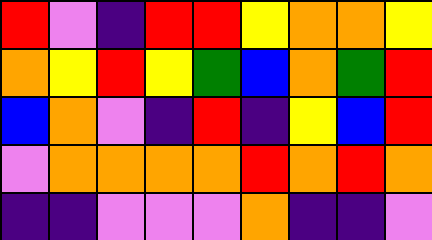[["red", "violet", "indigo", "red", "red", "yellow", "orange", "orange", "yellow"], ["orange", "yellow", "red", "yellow", "green", "blue", "orange", "green", "red"], ["blue", "orange", "violet", "indigo", "red", "indigo", "yellow", "blue", "red"], ["violet", "orange", "orange", "orange", "orange", "red", "orange", "red", "orange"], ["indigo", "indigo", "violet", "violet", "violet", "orange", "indigo", "indigo", "violet"]]